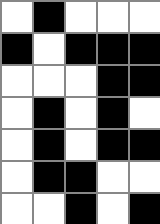[["white", "black", "white", "white", "white"], ["black", "white", "black", "black", "black"], ["white", "white", "white", "black", "black"], ["white", "black", "white", "black", "white"], ["white", "black", "white", "black", "black"], ["white", "black", "black", "white", "white"], ["white", "white", "black", "white", "black"]]